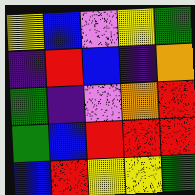[["yellow", "blue", "violet", "yellow", "green"], ["indigo", "red", "blue", "indigo", "orange"], ["green", "indigo", "violet", "orange", "red"], ["green", "blue", "red", "red", "red"], ["blue", "red", "yellow", "yellow", "green"]]